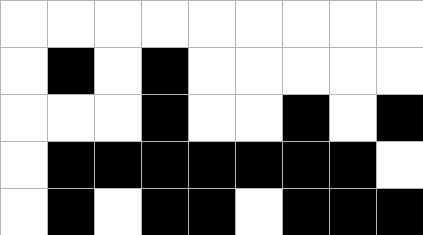[["white", "white", "white", "white", "white", "white", "white", "white", "white"], ["white", "black", "white", "black", "white", "white", "white", "white", "white"], ["white", "white", "white", "black", "white", "white", "black", "white", "black"], ["white", "black", "black", "black", "black", "black", "black", "black", "white"], ["white", "black", "white", "black", "black", "white", "black", "black", "black"]]